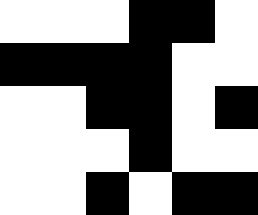[["white", "white", "white", "black", "black", "white"], ["black", "black", "black", "black", "white", "white"], ["white", "white", "black", "black", "white", "black"], ["white", "white", "white", "black", "white", "white"], ["white", "white", "black", "white", "black", "black"]]